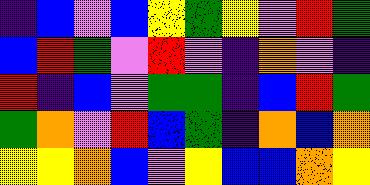[["indigo", "blue", "violet", "blue", "yellow", "green", "yellow", "violet", "red", "green"], ["blue", "red", "green", "violet", "red", "violet", "indigo", "orange", "violet", "indigo"], ["red", "indigo", "blue", "violet", "green", "green", "indigo", "blue", "red", "green"], ["green", "orange", "violet", "red", "blue", "green", "indigo", "orange", "blue", "orange"], ["yellow", "yellow", "orange", "blue", "violet", "yellow", "blue", "blue", "orange", "yellow"]]